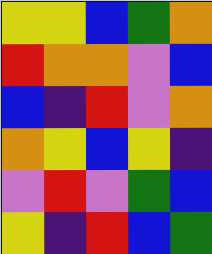[["yellow", "yellow", "blue", "green", "orange"], ["red", "orange", "orange", "violet", "blue"], ["blue", "indigo", "red", "violet", "orange"], ["orange", "yellow", "blue", "yellow", "indigo"], ["violet", "red", "violet", "green", "blue"], ["yellow", "indigo", "red", "blue", "green"]]